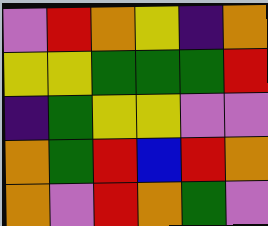[["violet", "red", "orange", "yellow", "indigo", "orange"], ["yellow", "yellow", "green", "green", "green", "red"], ["indigo", "green", "yellow", "yellow", "violet", "violet"], ["orange", "green", "red", "blue", "red", "orange"], ["orange", "violet", "red", "orange", "green", "violet"]]